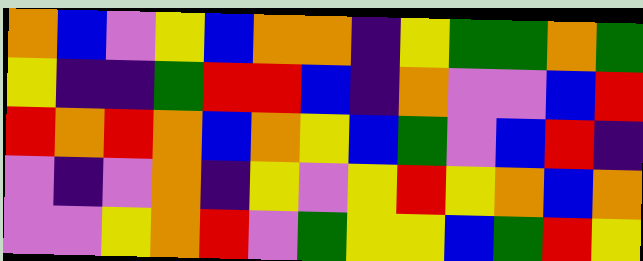[["orange", "blue", "violet", "yellow", "blue", "orange", "orange", "indigo", "yellow", "green", "green", "orange", "green"], ["yellow", "indigo", "indigo", "green", "red", "red", "blue", "indigo", "orange", "violet", "violet", "blue", "red"], ["red", "orange", "red", "orange", "blue", "orange", "yellow", "blue", "green", "violet", "blue", "red", "indigo"], ["violet", "indigo", "violet", "orange", "indigo", "yellow", "violet", "yellow", "red", "yellow", "orange", "blue", "orange"], ["violet", "violet", "yellow", "orange", "red", "violet", "green", "yellow", "yellow", "blue", "green", "red", "yellow"]]